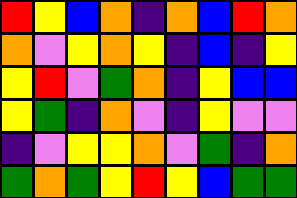[["red", "yellow", "blue", "orange", "indigo", "orange", "blue", "red", "orange"], ["orange", "violet", "yellow", "orange", "yellow", "indigo", "blue", "indigo", "yellow"], ["yellow", "red", "violet", "green", "orange", "indigo", "yellow", "blue", "blue"], ["yellow", "green", "indigo", "orange", "violet", "indigo", "yellow", "violet", "violet"], ["indigo", "violet", "yellow", "yellow", "orange", "violet", "green", "indigo", "orange"], ["green", "orange", "green", "yellow", "red", "yellow", "blue", "green", "green"]]